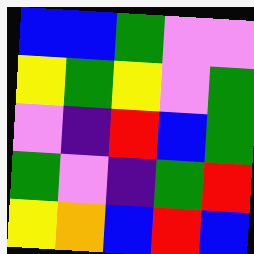[["blue", "blue", "green", "violet", "violet"], ["yellow", "green", "yellow", "violet", "green"], ["violet", "indigo", "red", "blue", "green"], ["green", "violet", "indigo", "green", "red"], ["yellow", "orange", "blue", "red", "blue"]]